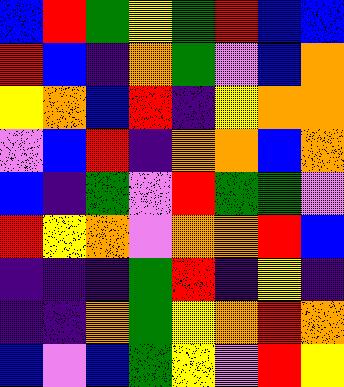[["blue", "red", "green", "yellow", "green", "red", "blue", "blue"], ["red", "blue", "indigo", "orange", "green", "violet", "blue", "orange"], ["yellow", "orange", "blue", "red", "indigo", "yellow", "orange", "orange"], ["violet", "blue", "red", "indigo", "orange", "orange", "blue", "orange"], ["blue", "indigo", "green", "violet", "red", "green", "green", "violet"], ["red", "yellow", "orange", "violet", "orange", "orange", "red", "blue"], ["indigo", "indigo", "indigo", "green", "red", "indigo", "yellow", "indigo"], ["indigo", "indigo", "orange", "green", "yellow", "orange", "red", "orange"], ["blue", "violet", "blue", "green", "yellow", "violet", "red", "yellow"]]